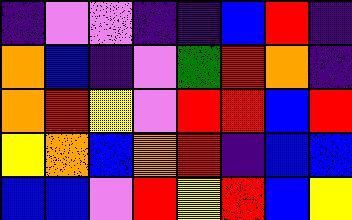[["indigo", "violet", "violet", "indigo", "indigo", "blue", "red", "indigo"], ["orange", "blue", "indigo", "violet", "green", "red", "orange", "indigo"], ["orange", "red", "yellow", "violet", "red", "red", "blue", "red"], ["yellow", "orange", "blue", "orange", "red", "indigo", "blue", "blue"], ["blue", "blue", "violet", "red", "yellow", "red", "blue", "yellow"]]